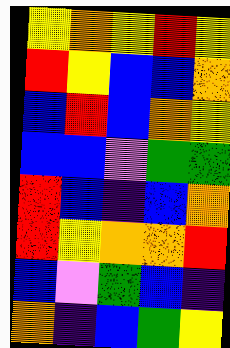[["yellow", "orange", "yellow", "red", "yellow"], ["red", "yellow", "blue", "blue", "orange"], ["blue", "red", "blue", "orange", "yellow"], ["blue", "blue", "violet", "green", "green"], ["red", "blue", "indigo", "blue", "orange"], ["red", "yellow", "orange", "orange", "red"], ["blue", "violet", "green", "blue", "indigo"], ["orange", "indigo", "blue", "green", "yellow"]]